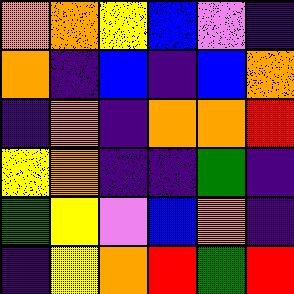[["orange", "orange", "yellow", "blue", "violet", "indigo"], ["orange", "indigo", "blue", "indigo", "blue", "orange"], ["indigo", "orange", "indigo", "orange", "orange", "red"], ["yellow", "orange", "indigo", "indigo", "green", "indigo"], ["green", "yellow", "violet", "blue", "orange", "indigo"], ["indigo", "yellow", "orange", "red", "green", "red"]]